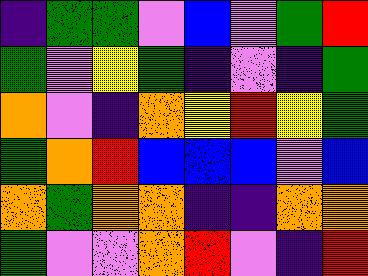[["indigo", "green", "green", "violet", "blue", "violet", "green", "red"], ["green", "violet", "yellow", "green", "indigo", "violet", "indigo", "green"], ["orange", "violet", "indigo", "orange", "yellow", "red", "yellow", "green"], ["green", "orange", "red", "blue", "blue", "blue", "violet", "blue"], ["orange", "green", "orange", "orange", "indigo", "indigo", "orange", "orange"], ["green", "violet", "violet", "orange", "red", "violet", "indigo", "red"]]